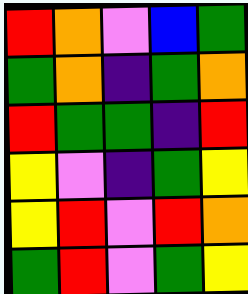[["red", "orange", "violet", "blue", "green"], ["green", "orange", "indigo", "green", "orange"], ["red", "green", "green", "indigo", "red"], ["yellow", "violet", "indigo", "green", "yellow"], ["yellow", "red", "violet", "red", "orange"], ["green", "red", "violet", "green", "yellow"]]